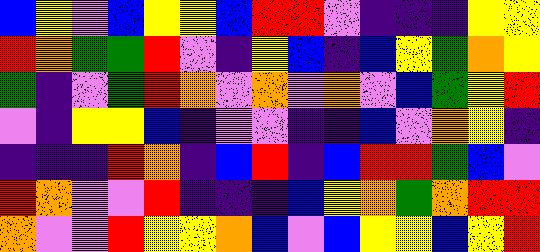[["blue", "yellow", "violet", "blue", "yellow", "yellow", "blue", "red", "red", "violet", "indigo", "indigo", "indigo", "yellow", "yellow"], ["red", "orange", "green", "green", "red", "violet", "indigo", "yellow", "blue", "indigo", "blue", "yellow", "green", "orange", "yellow"], ["green", "indigo", "violet", "green", "red", "orange", "violet", "orange", "violet", "orange", "violet", "blue", "green", "yellow", "red"], ["violet", "indigo", "yellow", "yellow", "blue", "indigo", "violet", "violet", "indigo", "indigo", "blue", "violet", "orange", "yellow", "indigo"], ["indigo", "indigo", "indigo", "red", "orange", "indigo", "blue", "red", "indigo", "blue", "red", "red", "green", "blue", "violet"], ["red", "orange", "violet", "violet", "red", "indigo", "indigo", "indigo", "blue", "yellow", "orange", "green", "orange", "red", "red"], ["orange", "violet", "violet", "red", "yellow", "yellow", "orange", "blue", "violet", "blue", "yellow", "yellow", "blue", "yellow", "red"]]